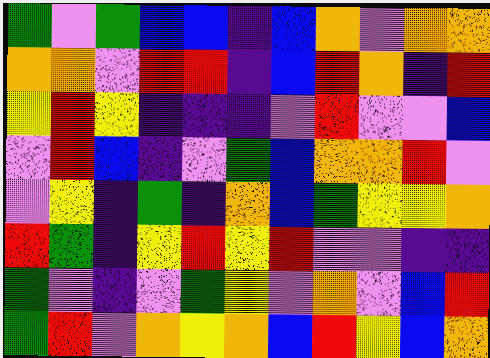[["green", "violet", "green", "blue", "blue", "indigo", "blue", "orange", "violet", "orange", "orange"], ["orange", "orange", "violet", "red", "red", "indigo", "blue", "red", "orange", "indigo", "red"], ["yellow", "red", "yellow", "indigo", "indigo", "indigo", "violet", "red", "violet", "violet", "blue"], ["violet", "red", "blue", "indigo", "violet", "green", "blue", "orange", "orange", "red", "violet"], ["violet", "yellow", "indigo", "green", "indigo", "orange", "blue", "green", "yellow", "yellow", "orange"], ["red", "green", "indigo", "yellow", "red", "yellow", "red", "violet", "violet", "indigo", "indigo"], ["green", "violet", "indigo", "violet", "green", "yellow", "violet", "orange", "violet", "blue", "red"], ["green", "red", "violet", "orange", "yellow", "orange", "blue", "red", "yellow", "blue", "orange"]]